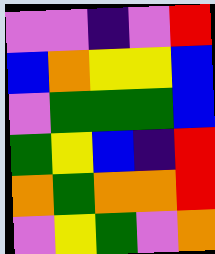[["violet", "violet", "indigo", "violet", "red"], ["blue", "orange", "yellow", "yellow", "blue"], ["violet", "green", "green", "green", "blue"], ["green", "yellow", "blue", "indigo", "red"], ["orange", "green", "orange", "orange", "red"], ["violet", "yellow", "green", "violet", "orange"]]